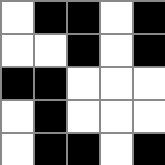[["white", "black", "black", "white", "black"], ["white", "white", "black", "white", "black"], ["black", "black", "white", "white", "white"], ["white", "black", "white", "white", "white"], ["white", "black", "black", "white", "black"]]